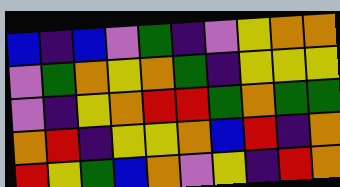[["blue", "indigo", "blue", "violet", "green", "indigo", "violet", "yellow", "orange", "orange"], ["violet", "green", "orange", "yellow", "orange", "green", "indigo", "yellow", "yellow", "yellow"], ["violet", "indigo", "yellow", "orange", "red", "red", "green", "orange", "green", "green"], ["orange", "red", "indigo", "yellow", "yellow", "orange", "blue", "red", "indigo", "orange"], ["red", "yellow", "green", "blue", "orange", "violet", "yellow", "indigo", "red", "orange"]]